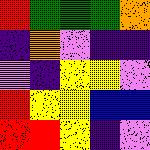[["red", "green", "green", "green", "orange"], ["indigo", "orange", "violet", "indigo", "indigo"], ["violet", "indigo", "yellow", "yellow", "violet"], ["red", "yellow", "yellow", "blue", "blue"], ["red", "red", "yellow", "indigo", "violet"]]